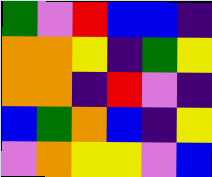[["green", "violet", "red", "blue", "blue", "indigo"], ["orange", "orange", "yellow", "indigo", "green", "yellow"], ["orange", "orange", "indigo", "red", "violet", "indigo"], ["blue", "green", "orange", "blue", "indigo", "yellow"], ["violet", "orange", "yellow", "yellow", "violet", "blue"]]